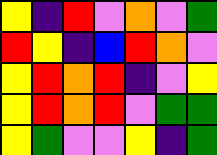[["yellow", "indigo", "red", "violet", "orange", "violet", "green"], ["red", "yellow", "indigo", "blue", "red", "orange", "violet"], ["yellow", "red", "orange", "red", "indigo", "violet", "yellow"], ["yellow", "red", "orange", "red", "violet", "green", "green"], ["yellow", "green", "violet", "violet", "yellow", "indigo", "green"]]